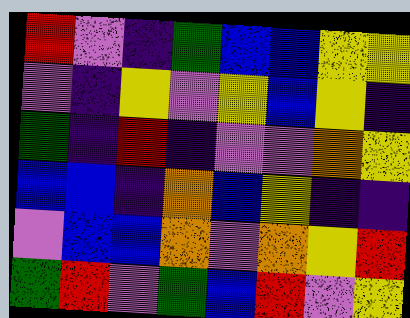[["red", "violet", "indigo", "green", "blue", "blue", "yellow", "yellow"], ["violet", "indigo", "yellow", "violet", "yellow", "blue", "yellow", "indigo"], ["green", "indigo", "red", "indigo", "violet", "violet", "orange", "yellow"], ["blue", "blue", "indigo", "orange", "blue", "yellow", "indigo", "indigo"], ["violet", "blue", "blue", "orange", "violet", "orange", "yellow", "red"], ["green", "red", "violet", "green", "blue", "red", "violet", "yellow"]]